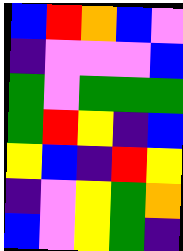[["blue", "red", "orange", "blue", "violet"], ["indigo", "violet", "violet", "violet", "blue"], ["green", "violet", "green", "green", "green"], ["green", "red", "yellow", "indigo", "blue"], ["yellow", "blue", "indigo", "red", "yellow"], ["indigo", "violet", "yellow", "green", "orange"], ["blue", "violet", "yellow", "green", "indigo"]]